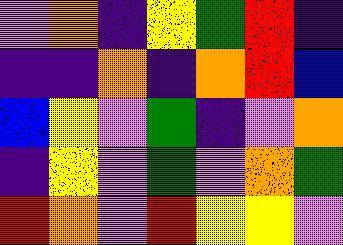[["violet", "orange", "indigo", "yellow", "green", "red", "indigo"], ["indigo", "indigo", "orange", "indigo", "orange", "red", "blue"], ["blue", "yellow", "violet", "green", "indigo", "violet", "orange"], ["indigo", "yellow", "violet", "green", "violet", "orange", "green"], ["red", "orange", "violet", "red", "yellow", "yellow", "violet"]]